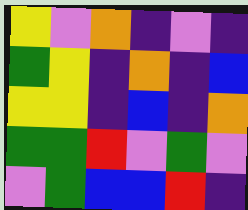[["yellow", "violet", "orange", "indigo", "violet", "indigo"], ["green", "yellow", "indigo", "orange", "indigo", "blue"], ["yellow", "yellow", "indigo", "blue", "indigo", "orange"], ["green", "green", "red", "violet", "green", "violet"], ["violet", "green", "blue", "blue", "red", "indigo"]]